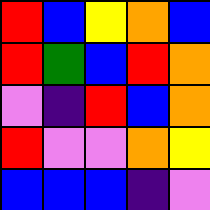[["red", "blue", "yellow", "orange", "blue"], ["red", "green", "blue", "red", "orange"], ["violet", "indigo", "red", "blue", "orange"], ["red", "violet", "violet", "orange", "yellow"], ["blue", "blue", "blue", "indigo", "violet"]]